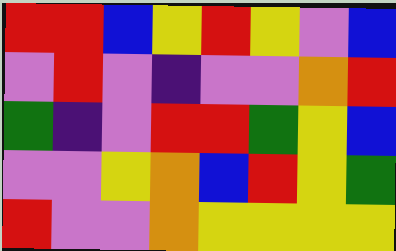[["red", "red", "blue", "yellow", "red", "yellow", "violet", "blue"], ["violet", "red", "violet", "indigo", "violet", "violet", "orange", "red"], ["green", "indigo", "violet", "red", "red", "green", "yellow", "blue"], ["violet", "violet", "yellow", "orange", "blue", "red", "yellow", "green"], ["red", "violet", "violet", "orange", "yellow", "yellow", "yellow", "yellow"]]